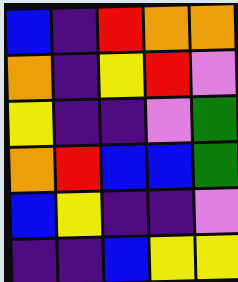[["blue", "indigo", "red", "orange", "orange"], ["orange", "indigo", "yellow", "red", "violet"], ["yellow", "indigo", "indigo", "violet", "green"], ["orange", "red", "blue", "blue", "green"], ["blue", "yellow", "indigo", "indigo", "violet"], ["indigo", "indigo", "blue", "yellow", "yellow"]]